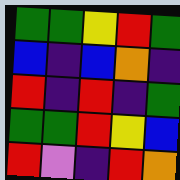[["green", "green", "yellow", "red", "green"], ["blue", "indigo", "blue", "orange", "indigo"], ["red", "indigo", "red", "indigo", "green"], ["green", "green", "red", "yellow", "blue"], ["red", "violet", "indigo", "red", "orange"]]